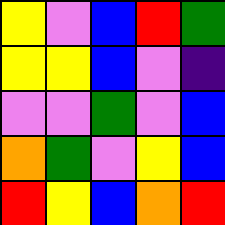[["yellow", "violet", "blue", "red", "green"], ["yellow", "yellow", "blue", "violet", "indigo"], ["violet", "violet", "green", "violet", "blue"], ["orange", "green", "violet", "yellow", "blue"], ["red", "yellow", "blue", "orange", "red"]]